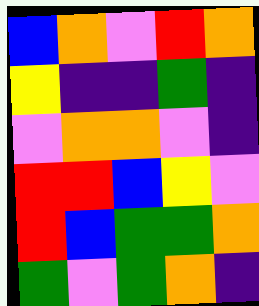[["blue", "orange", "violet", "red", "orange"], ["yellow", "indigo", "indigo", "green", "indigo"], ["violet", "orange", "orange", "violet", "indigo"], ["red", "red", "blue", "yellow", "violet"], ["red", "blue", "green", "green", "orange"], ["green", "violet", "green", "orange", "indigo"]]